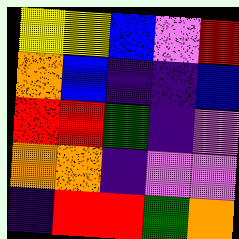[["yellow", "yellow", "blue", "violet", "red"], ["orange", "blue", "indigo", "indigo", "blue"], ["red", "red", "green", "indigo", "violet"], ["orange", "orange", "indigo", "violet", "violet"], ["indigo", "red", "red", "green", "orange"]]